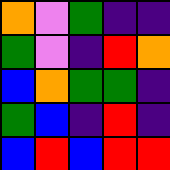[["orange", "violet", "green", "indigo", "indigo"], ["green", "violet", "indigo", "red", "orange"], ["blue", "orange", "green", "green", "indigo"], ["green", "blue", "indigo", "red", "indigo"], ["blue", "red", "blue", "red", "red"]]